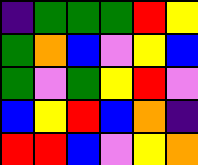[["indigo", "green", "green", "green", "red", "yellow"], ["green", "orange", "blue", "violet", "yellow", "blue"], ["green", "violet", "green", "yellow", "red", "violet"], ["blue", "yellow", "red", "blue", "orange", "indigo"], ["red", "red", "blue", "violet", "yellow", "orange"]]